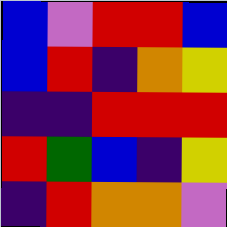[["blue", "violet", "red", "red", "blue"], ["blue", "red", "indigo", "orange", "yellow"], ["indigo", "indigo", "red", "red", "red"], ["red", "green", "blue", "indigo", "yellow"], ["indigo", "red", "orange", "orange", "violet"]]